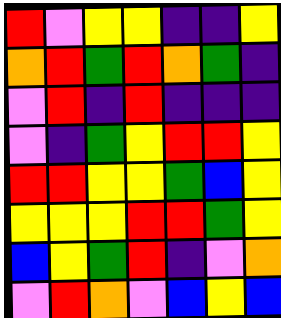[["red", "violet", "yellow", "yellow", "indigo", "indigo", "yellow"], ["orange", "red", "green", "red", "orange", "green", "indigo"], ["violet", "red", "indigo", "red", "indigo", "indigo", "indigo"], ["violet", "indigo", "green", "yellow", "red", "red", "yellow"], ["red", "red", "yellow", "yellow", "green", "blue", "yellow"], ["yellow", "yellow", "yellow", "red", "red", "green", "yellow"], ["blue", "yellow", "green", "red", "indigo", "violet", "orange"], ["violet", "red", "orange", "violet", "blue", "yellow", "blue"]]